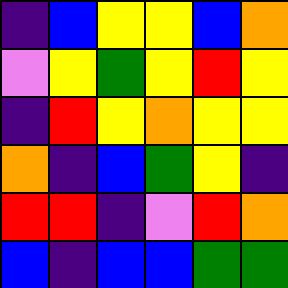[["indigo", "blue", "yellow", "yellow", "blue", "orange"], ["violet", "yellow", "green", "yellow", "red", "yellow"], ["indigo", "red", "yellow", "orange", "yellow", "yellow"], ["orange", "indigo", "blue", "green", "yellow", "indigo"], ["red", "red", "indigo", "violet", "red", "orange"], ["blue", "indigo", "blue", "blue", "green", "green"]]